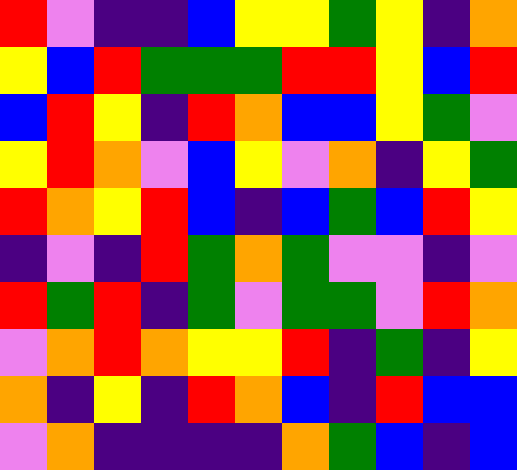[["red", "violet", "indigo", "indigo", "blue", "yellow", "yellow", "green", "yellow", "indigo", "orange"], ["yellow", "blue", "red", "green", "green", "green", "red", "red", "yellow", "blue", "red"], ["blue", "red", "yellow", "indigo", "red", "orange", "blue", "blue", "yellow", "green", "violet"], ["yellow", "red", "orange", "violet", "blue", "yellow", "violet", "orange", "indigo", "yellow", "green"], ["red", "orange", "yellow", "red", "blue", "indigo", "blue", "green", "blue", "red", "yellow"], ["indigo", "violet", "indigo", "red", "green", "orange", "green", "violet", "violet", "indigo", "violet"], ["red", "green", "red", "indigo", "green", "violet", "green", "green", "violet", "red", "orange"], ["violet", "orange", "red", "orange", "yellow", "yellow", "red", "indigo", "green", "indigo", "yellow"], ["orange", "indigo", "yellow", "indigo", "red", "orange", "blue", "indigo", "red", "blue", "blue"], ["violet", "orange", "indigo", "indigo", "indigo", "indigo", "orange", "green", "blue", "indigo", "blue"]]